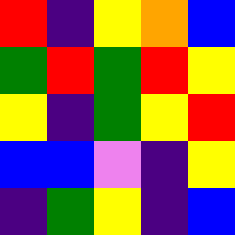[["red", "indigo", "yellow", "orange", "blue"], ["green", "red", "green", "red", "yellow"], ["yellow", "indigo", "green", "yellow", "red"], ["blue", "blue", "violet", "indigo", "yellow"], ["indigo", "green", "yellow", "indigo", "blue"]]